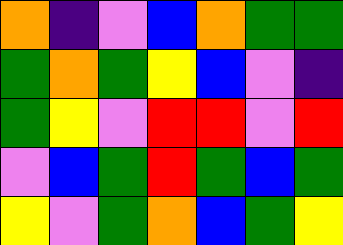[["orange", "indigo", "violet", "blue", "orange", "green", "green"], ["green", "orange", "green", "yellow", "blue", "violet", "indigo"], ["green", "yellow", "violet", "red", "red", "violet", "red"], ["violet", "blue", "green", "red", "green", "blue", "green"], ["yellow", "violet", "green", "orange", "blue", "green", "yellow"]]